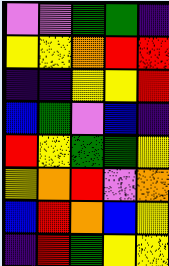[["violet", "violet", "green", "green", "indigo"], ["yellow", "yellow", "orange", "red", "red"], ["indigo", "indigo", "yellow", "yellow", "red"], ["blue", "green", "violet", "blue", "indigo"], ["red", "yellow", "green", "green", "yellow"], ["yellow", "orange", "red", "violet", "orange"], ["blue", "red", "orange", "blue", "yellow"], ["indigo", "red", "green", "yellow", "yellow"]]